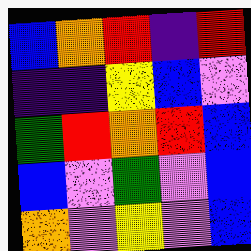[["blue", "orange", "red", "indigo", "red"], ["indigo", "indigo", "yellow", "blue", "violet"], ["green", "red", "orange", "red", "blue"], ["blue", "violet", "green", "violet", "blue"], ["orange", "violet", "yellow", "violet", "blue"]]